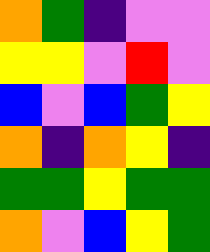[["orange", "green", "indigo", "violet", "violet"], ["yellow", "yellow", "violet", "red", "violet"], ["blue", "violet", "blue", "green", "yellow"], ["orange", "indigo", "orange", "yellow", "indigo"], ["green", "green", "yellow", "green", "green"], ["orange", "violet", "blue", "yellow", "green"]]